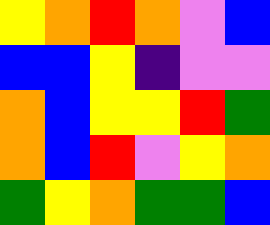[["yellow", "orange", "red", "orange", "violet", "blue"], ["blue", "blue", "yellow", "indigo", "violet", "violet"], ["orange", "blue", "yellow", "yellow", "red", "green"], ["orange", "blue", "red", "violet", "yellow", "orange"], ["green", "yellow", "orange", "green", "green", "blue"]]